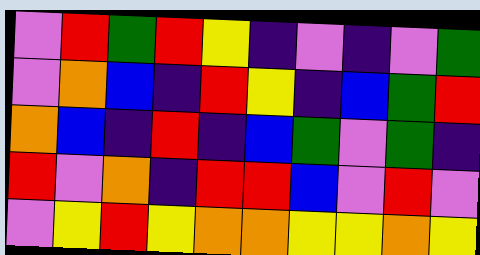[["violet", "red", "green", "red", "yellow", "indigo", "violet", "indigo", "violet", "green"], ["violet", "orange", "blue", "indigo", "red", "yellow", "indigo", "blue", "green", "red"], ["orange", "blue", "indigo", "red", "indigo", "blue", "green", "violet", "green", "indigo"], ["red", "violet", "orange", "indigo", "red", "red", "blue", "violet", "red", "violet"], ["violet", "yellow", "red", "yellow", "orange", "orange", "yellow", "yellow", "orange", "yellow"]]